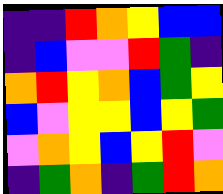[["indigo", "indigo", "red", "orange", "yellow", "blue", "blue"], ["indigo", "blue", "violet", "violet", "red", "green", "indigo"], ["orange", "red", "yellow", "orange", "blue", "green", "yellow"], ["blue", "violet", "yellow", "yellow", "blue", "yellow", "green"], ["violet", "orange", "yellow", "blue", "yellow", "red", "violet"], ["indigo", "green", "orange", "indigo", "green", "red", "orange"]]